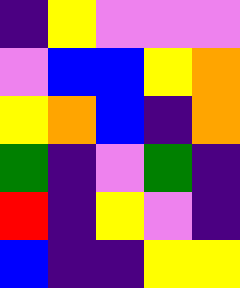[["indigo", "yellow", "violet", "violet", "violet"], ["violet", "blue", "blue", "yellow", "orange"], ["yellow", "orange", "blue", "indigo", "orange"], ["green", "indigo", "violet", "green", "indigo"], ["red", "indigo", "yellow", "violet", "indigo"], ["blue", "indigo", "indigo", "yellow", "yellow"]]